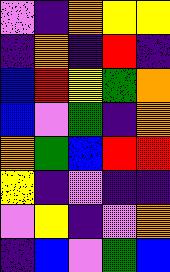[["violet", "indigo", "orange", "yellow", "yellow"], ["indigo", "orange", "indigo", "red", "indigo"], ["blue", "red", "yellow", "green", "orange"], ["blue", "violet", "green", "indigo", "orange"], ["orange", "green", "blue", "red", "red"], ["yellow", "indigo", "violet", "indigo", "indigo"], ["violet", "yellow", "indigo", "violet", "orange"], ["indigo", "blue", "violet", "green", "blue"]]